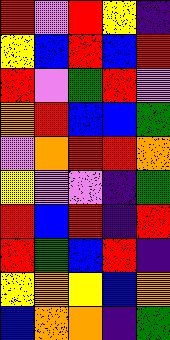[["red", "violet", "red", "yellow", "indigo"], ["yellow", "blue", "red", "blue", "red"], ["red", "violet", "green", "red", "violet"], ["orange", "red", "blue", "blue", "green"], ["violet", "orange", "red", "red", "orange"], ["yellow", "violet", "violet", "indigo", "green"], ["red", "blue", "red", "indigo", "red"], ["red", "green", "blue", "red", "indigo"], ["yellow", "orange", "yellow", "blue", "orange"], ["blue", "orange", "orange", "indigo", "green"]]